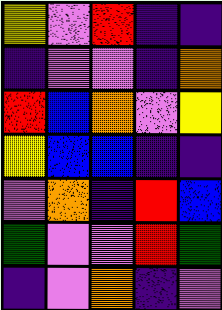[["yellow", "violet", "red", "indigo", "indigo"], ["indigo", "violet", "violet", "indigo", "orange"], ["red", "blue", "orange", "violet", "yellow"], ["yellow", "blue", "blue", "indigo", "indigo"], ["violet", "orange", "indigo", "red", "blue"], ["green", "violet", "violet", "red", "green"], ["indigo", "violet", "orange", "indigo", "violet"]]